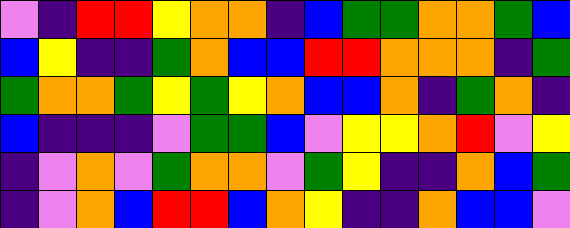[["violet", "indigo", "red", "red", "yellow", "orange", "orange", "indigo", "blue", "green", "green", "orange", "orange", "green", "blue"], ["blue", "yellow", "indigo", "indigo", "green", "orange", "blue", "blue", "red", "red", "orange", "orange", "orange", "indigo", "green"], ["green", "orange", "orange", "green", "yellow", "green", "yellow", "orange", "blue", "blue", "orange", "indigo", "green", "orange", "indigo"], ["blue", "indigo", "indigo", "indigo", "violet", "green", "green", "blue", "violet", "yellow", "yellow", "orange", "red", "violet", "yellow"], ["indigo", "violet", "orange", "violet", "green", "orange", "orange", "violet", "green", "yellow", "indigo", "indigo", "orange", "blue", "green"], ["indigo", "violet", "orange", "blue", "red", "red", "blue", "orange", "yellow", "indigo", "indigo", "orange", "blue", "blue", "violet"]]